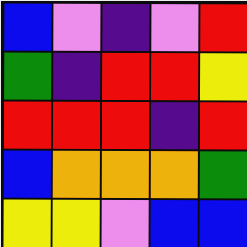[["blue", "violet", "indigo", "violet", "red"], ["green", "indigo", "red", "red", "yellow"], ["red", "red", "red", "indigo", "red"], ["blue", "orange", "orange", "orange", "green"], ["yellow", "yellow", "violet", "blue", "blue"]]